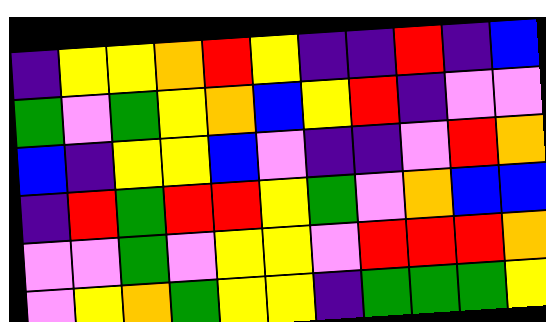[["indigo", "yellow", "yellow", "orange", "red", "yellow", "indigo", "indigo", "red", "indigo", "blue"], ["green", "violet", "green", "yellow", "orange", "blue", "yellow", "red", "indigo", "violet", "violet"], ["blue", "indigo", "yellow", "yellow", "blue", "violet", "indigo", "indigo", "violet", "red", "orange"], ["indigo", "red", "green", "red", "red", "yellow", "green", "violet", "orange", "blue", "blue"], ["violet", "violet", "green", "violet", "yellow", "yellow", "violet", "red", "red", "red", "orange"], ["violet", "yellow", "orange", "green", "yellow", "yellow", "indigo", "green", "green", "green", "yellow"]]